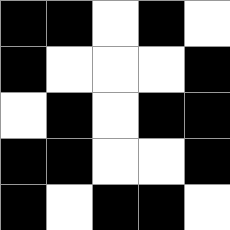[["black", "black", "white", "black", "white"], ["black", "white", "white", "white", "black"], ["white", "black", "white", "black", "black"], ["black", "black", "white", "white", "black"], ["black", "white", "black", "black", "white"]]